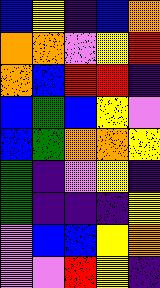[["blue", "yellow", "indigo", "blue", "orange"], ["orange", "orange", "violet", "yellow", "red"], ["orange", "blue", "red", "red", "indigo"], ["blue", "green", "blue", "yellow", "violet"], ["blue", "green", "orange", "orange", "yellow"], ["green", "indigo", "violet", "yellow", "indigo"], ["green", "indigo", "indigo", "indigo", "yellow"], ["violet", "blue", "blue", "yellow", "orange"], ["violet", "violet", "red", "yellow", "indigo"]]